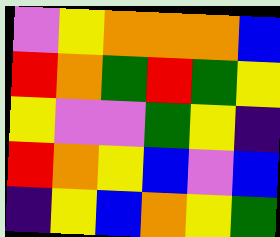[["violet", "yellow", "orange", "orange", "orange", "blue"], ["red", "orange", "green", "red", "green", "yellow"], ["yellow", "violet", "violet", "green", "yellow", "indigo"], ["red", "orange", "yellow", "blue", "violet", "blue"], ["indigo", "yellow", "blue", "orange", "yellow", "green"]]